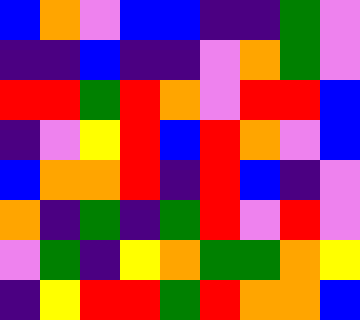[["blue", "orange", "violet", "blue", "blue", "indigo", "indigo", "green", "violet"], ["indigo", "indigo", "blue", "indigo", "indigo", "violet", "orange", "green", "violet"], ["red", "red", "green", "red", "orange", "violet", "red", "red", "blue"], ["indigo", "violet", "yellow", "red", "blue", "red", "orange", "violet", "blue"], ["blue", "orange", "orange", "red", "indigo", "red", "blue", "indigo", "violet"], ["orange", "indigo", "green", "indigo", "green", "red", "violet", "red", "violet"], ["violet", "green", "indigo", "yellow", "orange", "green", "green", "orange", "yellow"], ["indigo", "yellow", "red", "red", "green", "red", "orange", "orange", "blue"]]